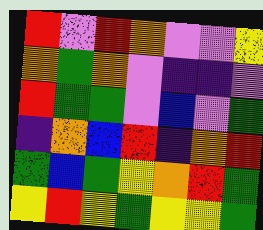[["red", "violet", "red", "orange", "violet", "violet", "yellow"], ["orange", "green", "orange", "violet", "indigo", "indigo", "violet"], ["red", "green", "green", "violet", "blue", "violet", "green"], ["indigo", "orange", "blue", "red", "indigo", "orange", "red"], ["green", "blue", "green", "yellow", "orange", "red", "green"], ["yellow", "red", "yellow", "green", "yellow", "yellow", "green"]]